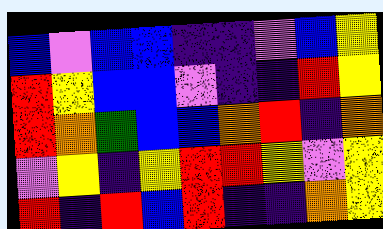[["blue", "violet", "blue", "blue", "indigo", "indigo", "violet", "blue", "yellow"], ["red", "yellow", "blue", "blue", "violet", "indigo", "indigo", "red", "yellow"], ["red", "orange", "green", "blue", "blue", "orange", "red", "indigo", "orange"], ["violet", "yellow", "indigo", "yellow", "red", "red", "yellow", "violet", "yellow"], ["red", "indigo", "red", "blue", "red", "indigo", "indigo", "orange", "yellow"]]